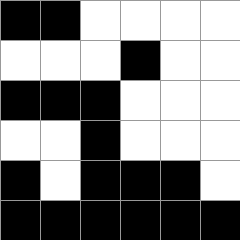[["black", "black", "white", "white", "white", "white"], ["white", "white", "white", "black", "white", "white"], ["black", "black", "black", "white", "white", "white"], ["white", "white", "black", "white", "white", "white"], ["black", "white", "black", "black", "black", "white"], ["black", "black", "black", "black", "black", "black"]]